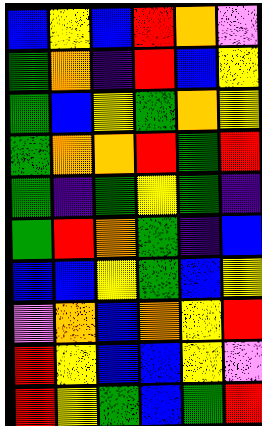[["blue", "yellow", "blue", "red", "orange", "violet"], ["green", "orange", "indigo", "red", "blue", "yellow"], ["green", "blue", "yellow", "green", "orange", "yellow"], ["green", "orange", "orange", "red", "green", "red"], ["green", "indigo", "green", "yellow", "green", "indigo"], ["green", "red", "orange", "green", "indigo", "blue"], ["blue", "blue", "yellow", "green", "blue", "yellow"], ["violet", "orange", "blue", "orange", "yellow", "red"], ["red", "yellow", "blue", "blue", "yellow", "violet"], ["red", "yellow", "green", "blue", "green", "red"]]